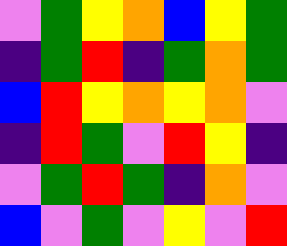[["violet", "green", "yellow", "orange", "blue", "yellow", "green"], ["indigo", "green", "red", "indigo", "green", "orange", "green"], ["blue", "red", "yellow", "orange", "yellow", "orange", "violet"], ["indigo", "red", "green", "violet", "red", "yellow", "indigo"], ["violet", "green", "red", "green", "indigo", "orange", "violet"], ["blue", "violet", "green", "violet", "yellow", "violet", "red"]]